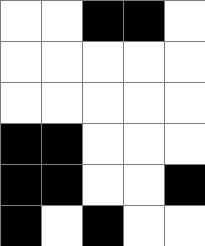[["white", "white", "black", "black", "white"], ["white", "white", "white", "white", "white"], ["white", "white", "white", "white", "white"], ["black", "black", "white", "white", "white"], ["black", "black", "white", "white", "black"], ["black", "white", "black", "white", "white"]]